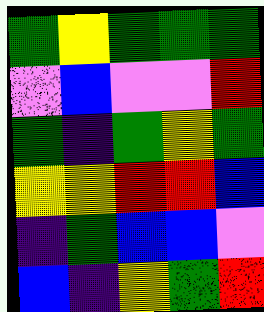[["green", "yellow", "green", "green", "green"], ["violet", "blue", "violet", "violet", "red"], ["green", "indigo", "green", "yellow", "green"], ["yellow", "yellow", "red", "red", "blue"], ["indigo", "green", "blue", "blue", "violet"], ["blue", "indigo", "yellow", "green", "red"]]